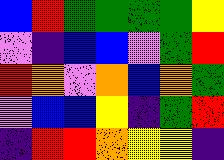[["blue", "red", "green", "green", "green", "green", "yellow"], ["violet", "indigo", "blue", "blue", "violet", "green", "red"], ["red", "orange", "violet", "orange", "blue", "orange", "green"], ["violet", "blue", "blue", "yellow", "indigo", "green", "red"], ["indigo", "red", "red", "orange", "yellow", "yellow", "indigo"]]